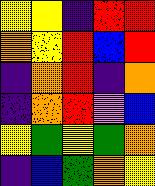[["yellow", "yellow", "indigo", "red", "red"], ["orange", "yellow", "red", "blue", "red"], ["indigo", "orange", "red", "indigo", "orange"], ["indigo", "orange", "red", "violet", "blue"], ["yellow", "green", "yellow", "green", "orange"], ["indigo", "blue", "green", "orange", "yellow"]]